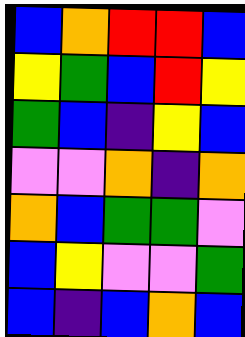[["blue", "orange", "red", "red", "blue"], ["yellow", "green", "blue", "red", "yellow"], ["green", "blue", "indigo", "yellow", "blue"], ["violet", "violet", "orange", "indigo", "orange"], ["orange", "blue", "green", "green", "violet"], ["blue", "yellow", "violet", "violet", "green"], ["blue", "indigo", "blue", "orange", "blue"]]